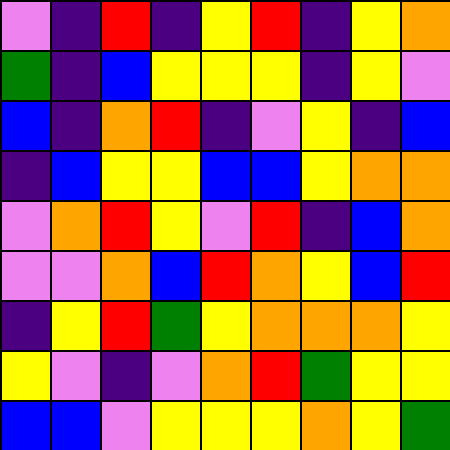[["violet", "indigo", "red", "indigo", "yellow", "red", "indigo", "yellow", "orange"], ["green", "indigo", "blue", "yellow", "yellow", "yellow", "indigo", "yellow", "violet"], ["blue", "indigo", "orange", "red", "indigo", "violet", "yellow", "indigo", "blue"], ["indigo", "blue", "yellow", "yellow", "blue", "blue", "yellow", "orange", "orange"], ["violet", "orange", "red", "yellow", "violet", "red", "indigo", "blue", "orange"], ["violet", "violet", "orange", "blue", "red", "orange", "yellow", "blue", "red"], ["indigo", "yellow", "red", "green", "yellow", "orange", "orange", "orange", "yellow"], ["yellow", "violet", "indigo", "violet", "orange", "red", "green", "yellow", "yellow"], ["blue", "blue", "violet", "yellow", "yellow", "yellow", "orange", "yellow", "green"]]